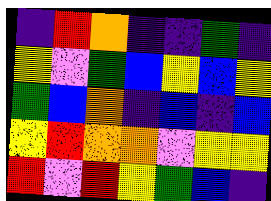[["indigo", "red", "orange", "indigo", "indigo", "green", "indigo"], ["yellow", "violet", "green", "blue", "yellow", "blue", "yellow"], ["green", "blue", "orange", "indigo", "blue", "indigo", "blue"], ["yellow", "red", "orange", "orange", "violet", "yellow", "yellow"], ["red", "violet", "red", "yellow", "green", "blue", "indigo"]]